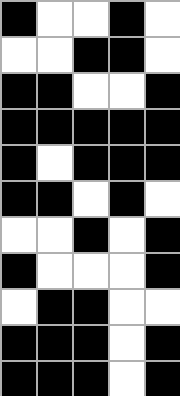[["black", "white", "white", "black", "white"], ["white", "white", "black", "black", "white"], ["black", "black", "white", "white", "black"], ["black", "black", "black", "black", "black"], ["black", "white", "black", "black", "black"], ["black", "black", "white", "black", "white"], ["white", "white", "black", "white", "black"], ["black", "white", "white", "white", "black"], ["white", "black", "black", "white", "white"], ["black", "black", "black", "white", "black"], ["black", "black", "black", "white", "black"]]